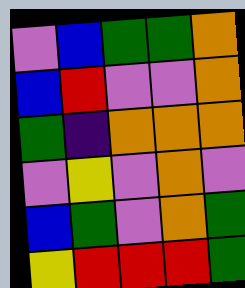[["violet", "blue", "green", "green", "orange"], ["blue", "red", "violet", "violet", "orange"], ["green", "indigo", "orange", "orange", "orange"], ["violet", "yellow", "violet", "orange", "violet"], ["blue", "green", "violet", "orange", "green"], ["yellow", "red", "red", "red", "green"]]